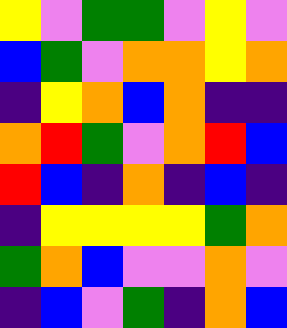[["yellow", "violet", "green", "green", "violet", "yellow", "violet"], ["blue", "green", "violet", "orange", "orange", "yellow", "orange"], ["indigo", "yellow", "orange", "blue", "orange", "indigo", "indigo"], ["orange", "red", "green", "violet", "orange", "red", "blue"], ["red", "blue", "indigo", "orange", "indigo", "blue", "indigo"], ["indigo", "yellow", "yellow", "yellow", "yellow", "green", "orange"], ["green", "orange", "blue", "violet", "violet", "orange", "violet"], ["indigo", "blue", "violet", "green", "indigo", "orange", "blue"]]